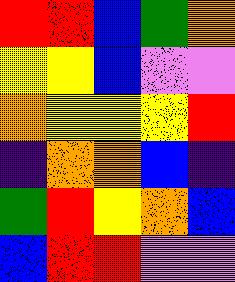[["red", "red", "blue", "green", "orange"], ["yellow", "yellow", "blue", "violet", "violet"], ["orange", "yellow", "yellow", "yellow", "red"], ["indigo", "orange", "orange", "blue", "indigo"], ["green", "red", "yellow", "orange", "blue"], ["blue", "red", "red", "violet", "violet"]]